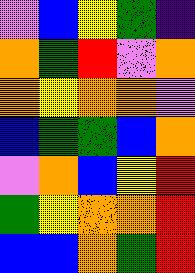[["violet", "blue", "yellow", "green", "indigo"], ["orange", "green", "red", "violet", "orange"], ["orange", "yellow", "orange", "orange", "violet"], ["blue", "green", "green", "blue", "orange"], ["violet", "orange", "blue", "yellow", "red"], ["green", "yellow", "orange", "orange", "red"], ["blue", "blue", "orange", "green", "red"]]